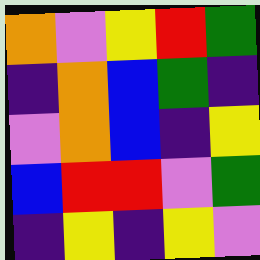[["orange", "violet", "yellow", "red", "green"], ["indigo", "orange", "blue", "green", "indigo"], ["violet", "orange", "blue", "indigo", "yellow"], ["blue", "red", "red", "violet", "green"], ["indigo", "yellow", "indigo", "yellow", "violet"]]